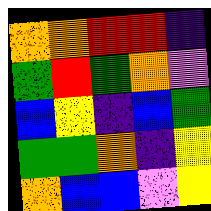[["orange", "orange", "red", "red", "indigo"], ["green", "red", "green", "orange", "violet"], ["blue", "yellow", "indigo", "blue", "green"], ["green", "green", "orange", "indigo", "yellow"], ["orange", "blue", "blue", "violet", "yellow"]]